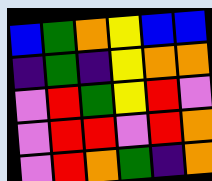[["blue", "green", "orange", "yellow", "blue", "blue"], ["indigo", "green", "indigo", "yellow", "orange", "orange"], ["violet", "red", "green", "yellow", "red", "violet"], ["violet", "red", "red", "violet", "red", "orange"], ["violet", "red", "orange", "green", "indigo", "orange"]]